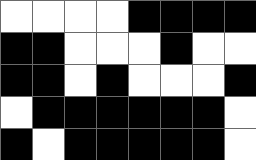[["white", "white", "white", "white", "black", "black", "black", "black"], ["black", "black", "white", "white", "white", "black", "white", "white"], ["black", "black", "white", "black", "white", "white", "white", "black"], ["white", "black", "black", "black", "black", "black", "black", "white"], ["black", "white", "black", "black", "black", "black", "black", "white"]]